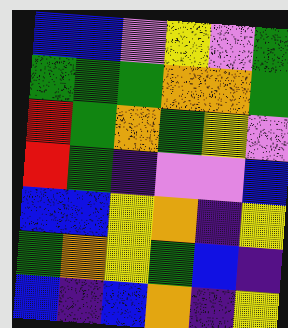[["blue", "blue", "violet", "yellow", "violet", "green"], ["green", "green", "green", "orange", "orange", "green"], ["red", "green", "orange", "green", "yellow", "violet"], ["red", "green", "indigo", "violet", "violet", "blue"], ["blue", "blue", "yellow", "orange", "indigo", "yellow"], ["green", "orange", "yellow", "green", "blue", "indigo"], ["blue", "indigo", "blue", "orange", "indigo", "yellow"]]